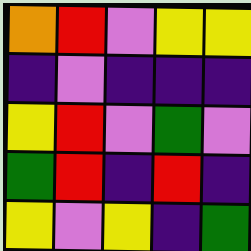[["orange", "red", "violet", "yellow", "yellow"], ["indigo", "violet", "indigo", "indigo", "indigo"], ["yellow", "red", "violet", "green", "violet"], ["green", "red", "indigo", "red", "indigo"], ["yellow", "violet", "yellow", "indigo", "green"]]